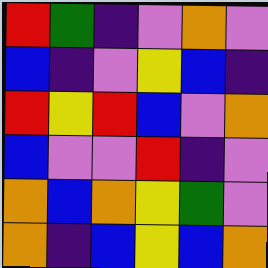[["red", "green", "indigo", "violet", "orange", "violet"], ["blue", "indigo", "violet", "yellow", "blue", "indigo"], ["red", "yellow", "red", "blue", "violet", "orange"], ["blue", "violet", "violet", "red", "indigo", "violet"], ["orange", "blue", "orange", "yellow", "green", "violet"], ["orange", "indigo", "blue", "yellow", "blue", "orange"]]